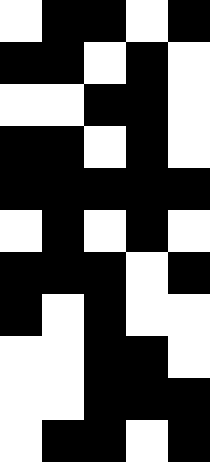[["white", "black", "black", "white", "black"], ["black", "black", "white", "black", "white"], ["white", "white", "black", "black", "white"], ["black", "black", "white", "black", "white"], ["black", "black", "black", "black", "black"], ["white", "black", "white", "black", "white"], ["black", "black", "black", "white", "black"], ["black", "white", "black", "white", "white"], ["white", "white", "black", "black", "white"], ["white", "white", "black", "black", "black"], ["white", "black", "black", "white", "black"]]